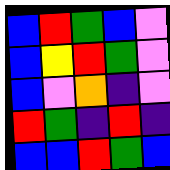[["blue", "red", "green", "blue", "violet"], ["blue", "yellow", "red", "green", "violet"], ["blue", "violet", "orange", "indigo", "violet"], ["red", "green", "indigo", "red", "indigo"], ["blue", "blue", "red", "green", "blue"]]